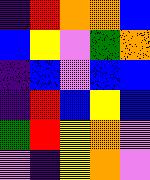[["indigo", "red", "orange", "orange", "blue"], ["blue", "yellow", "violet", "green", "orange"], ["indigo", "blue", "violet", "blue", "blue"], ["indigo", "red", "blue", "yellow", "blue"], ["green", "red", "yellow", "orange", "violet"], ["violet", "indigo", "yellow", "orange", "violet"]]